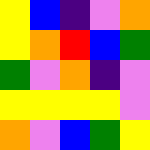[["yellow", "blue", "indigo", "violet", "orange"], ["yellow", "orange", "red", "blue", "green"], ["green", "violet", "orange", "indigo", "violet"], ["yellow", "yellow", "yellow", "yellow", "violet"], ["orange", "violet", "blue", "green", "yellow"]]